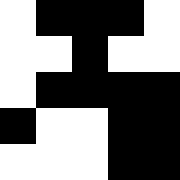[["white", "black", "black", "black", "white"], ["white", "white", "black", "white", "white"], ["white", "black", "black", "black", "black"], ["black", "white", "white", "black", "black"], ["white", "white", "white", "black", "black"]]